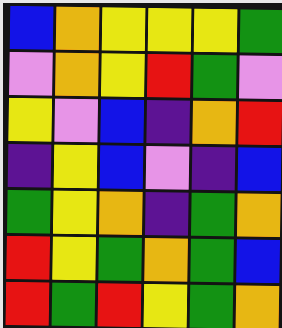[["blue", "orange", "yellow", "yellow", "yellow", "green"], ["violet", "orange", "yellow", "red", "green", "violet"], ["yellow", "violet", "blue", "indigo", "orange", "red"], ["indigo", "yellow", "blue", "violet", "indigo", "blue"], ["green", "yellow", "orange", "indigo", "green", "orange"], ["red", "yellow", "green", "orange", "green", "blue"], ["red", "green", "red", "yellow", "green", "orange"]]